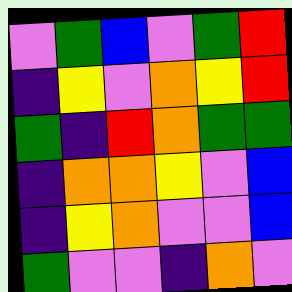[["violet", "green", "blue", "violet", "green", "red"], ["indigo", "yellow", "violet", "orange", "yellow", "red"], ["green", "indigo", "red", "orange", "green", "green"], ["indigo", "orange", "orange", "yellow", "violet", "blue"], ["indigo", "yellow", "orange", "violet", "violet", "blue"], ["green", "violet", "violet", "indigo", "orange", "violet"]]